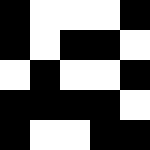[["black", "white", "white", "white", "black"], ["black", "white", "black", "black", "white"], ["white", "black", "white", "white", "black"], ["black", "black", "black", "black", "white"], ["black", "white", "white", "black", "black"]]